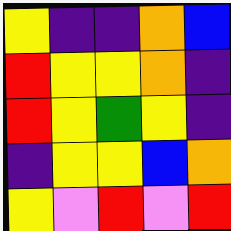[["yellow", "indigo", "indigo", "orange", "blue"], ["red", "yellow", "yellow", "orange", "indigo"], ["red", "yellow", "green", "yellow", "indigo"], ["indigo", "yellow", "yellow", "blue", "orange"], ["yellow", "violet", "red", "violet", "red"]]